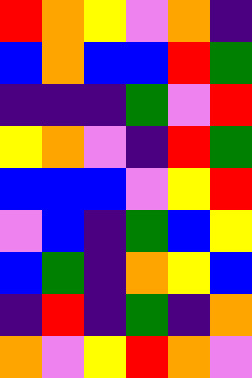[["red", "orange", "yellow", "violet", "orange", "indigo"], ["blue", "orange", "blue", "blue", "red", "green"], ["indigo", "indigo", "indigo", "green", "violet", "red"], ["yellow", "orange", "violet", "indigo", "red", "green"], ["blue", "blue", "blue", "violet", "yellow", "red"], ["violet", "blue", "indigo", "green", "blue", "yellow"], ["blue", "green", "indigo", "orange", "yellow", "blue"], ["indigo", "red", "indigo", "green", "indigo", "orange"], ["orange", "violet", "yellow", "red", "orange", "violet"]]